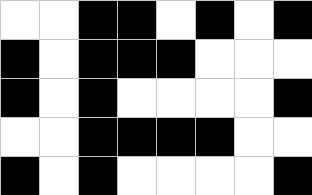[["white", "white", "black", "black", "white", "black", "white", "black"], ["black", "white", "black", "black", "black", "white", "white", "white"], ["black", "white", "black", "white", "white", "white", "white", "black"], ["white", "white", "black", "black", "black", "black", "white", "white"], ["black", "white", "black", "white", "white", "white", "white", "black"]]